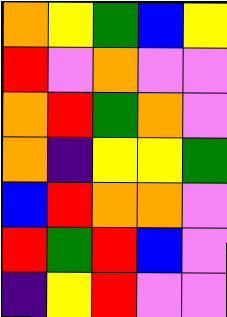[["orange", "yellow", "green", "blue", "yellow"], ["red", "violet", "orange", "violet", "violet"], ["orange", "red", "green", "orange", "violet"], ["orange", "indigo", "yellow", "yellow", "green"], ["blue", "red", "orange", "orange", "violet"], ["red", "green", "red", "blue", "violet"], ["indigo", "yellow", "red", "violet", "violet"]]